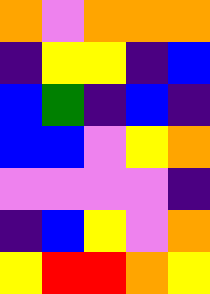[["orange", "violet", "orange", "orange", "orange"], ["indigo", "yellow", "yellow", "indigo", "blue"], ["blue", "green", "indigo", "blue", "indigo"], ["blue", "blue", "violet", "yellow", "orange"], ["violet", "violet", "violet", "violet", "indigo"], ["indigo", "blue", "yellow", "violet", "orange"], ["yellow", "red", "red", "orange", "yellow"]]